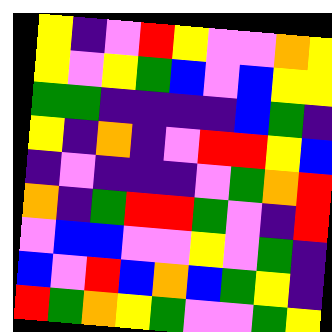[["yellow", "indigo", "violet", "red", "yellow", "violet", "violet", "orange", "yellow"], ["yellow", "violet", "yellow", "green", "blue", "violet", "blue", "yellow", "yellow"], ["green", "green", "indigo", "indigo", "indigo", "indigo", "blue", "green", "indigo"], ["yellow", "indigo", "orange", "indigo", "violet", "red", "red", "yellow", "blue"], ["indigo", "violet", "indigo", "indigo", "indigo", "violet", "green", "orange", "red"], ["orange", "indigo", "green", "red", "red", "green", "violet", "indigo", "red"], ["violet", "blue", "blue", "violet", "violet", "yellow", "violet", "green", "indigo"], ["blue", "violet", "red", "blue", "orange", "blue", "green", "yellow", "indigo"], ["red", "green", "orange", "yellow", "green", "violet", "violet", "green", "yellow"]]